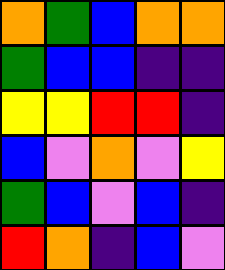[["orange", "green", "blue", "orange", "orange"], ["green", "blue", "blue", "indigo", "indigo"], ["yellow", "yellow", "red", "red", "indigo"], ["blue", "violet", "orange", "violet", "yellow"], ["green", "blue", "violet", "blue", "indigo"], ["red", "orange", "indigo", "blue", "violet"]]